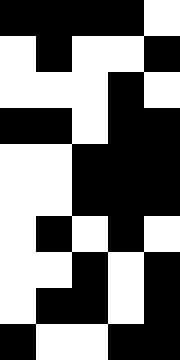[["black", "black", "black", "black", "white"], ["white", "black", "white", "white", "black"], ["white", "white", "white", "black", "white"], ["black", "black", "white", "black", "black"], ["white", "white", "black", "black", "black"], ["white", "white", "black", "black", "black"], ["white", "black", "white", "black", "white"], ["white", "white", "black", "white", "black"], ["white", "black", "black", "white", "black"], ["black", "white", "white", "black", "black"]]